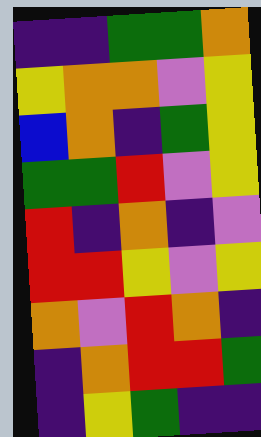[["indigo", "indigo", "green", "green", "orange"], ["yellow", "orange", "orange", "violet", "yellow"], ["blue", "orange", "indigo", "green", "yellow"], ["green", "green", "red", "violet", "yellow"], ["red", "indigo", "orange", "indigo", "violet"], ["red", "red", "yellow", "violet", "yellow"], ["orange", "violet", "red", "orange", "indigo"], ["indigo", "orange", "red", "red", "green"], ["indigo", "yellow", "green", "indigo", "indigo"]]